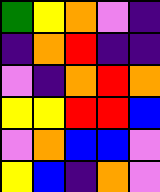[["green", "yellow", "orange", "violet", "indigo"], ["indigo", "orange", "red", "indigo", "indigo"], ["violet", "indigo", "orange", "red", "orange"], ["yellow", "yellow", "red", "red", "blue"], ["violet", "orange", "blue", "blue", "violet"], ["yellow", "blue", "indigo", "orange", "violet"]]